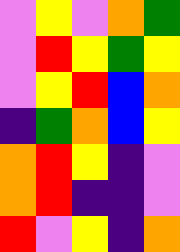[["violet", "yellow", "violet", "orange", "green"], ["violet", "red", "yellow", "green", "yellow"], ["violet", "yellow", "red", "blue", "orange"], ["indigo", "green", "orange", "blue", "yellow"], ["orange", "red", "yellow", "indigo", "violet"], ["orange", "red", "indigo", "indigo", "violet"], ["red", "violet", "yellow", "indigo", "orange"]]